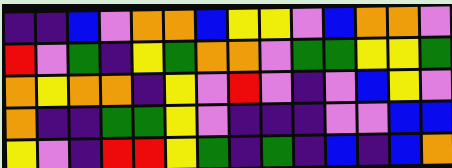[["indigo", "indigo", "blue", "violet", "orange", "orange", "blue", "yellow", "yellow", "violet", "blue", "orange", "orange", "violet"], ["red", "violet", "green", "indigo", "yellow", "green", "orange", "orange", "violet", "green", "green", "yellow", "yellow", "green"], ["orange", "yellow", "orange", "orange", "indigo", "yellow", "violet", "red", "violet", "indigo", "violet", "blue", "yellow", "violet"], ["orange", "indigo", "indigo", "green", "green", "yellow", "violet", "indigo", "indigo", "indigo", "violet", "violet", "blue", "blue"], ["yellow", "violet", "indigo", "red", "red", "yellow", "green", "indigo", "green", "indigo", "blue", "indigo", "blue", "orange"]]